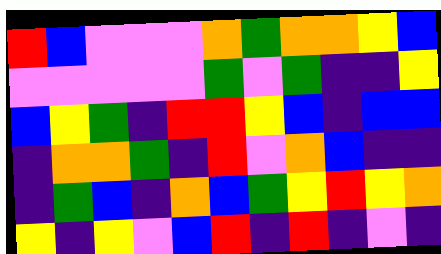[["red", "blue", "violet", "violet", "violet", "orange", "green", "orange", "orange", "yellow", "blue"], ["violet", "violet", "violet", "violet", "violet", "green", "violet", "green", "indigo", "indigo", "yellow"], ["blue", "yellow", "green", "indigo", "red", "red", "yellow", "blue", "indigo", "blue", "blue"], ["indigo", "orange", "orange", "green", "indigo", "red", "violet", "orange", "blue", "indigo", "indigo"], ["indigo", "green", "blue", "indigo", "orange", "blue", "green", "yellow", "red", "yellow", "orange"], ["yellow", "indigo", "yellow", "violet", "blue", "red", "indigo", "red", "indigo", "violet", "indigo"]]